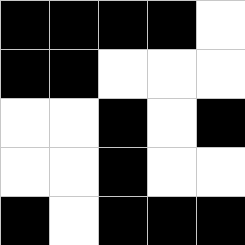[["black", "black", "black", "black", "white"], ["black", "black", "white", "white", "white"], ["white", "white", "black", "white", "black"], ["white", "white", "black", "white", "white"], ["black", "white", "black", "black", "black"]]